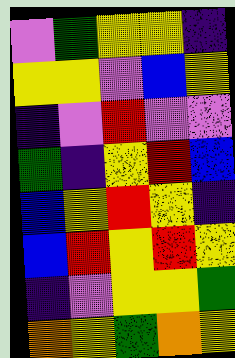[["violet", "green", "yellow", "yellow", "indigo"], ["yellow", "yellow", "violet", "blue", "yellow"], ["indigo", "violet", "red", "violet", "violet"], ["green", "indigo", "yellow", "red", "blue"], ["blue", "yellow", "red", "yellow", "indigo"], ["blue", "red", "yellow", "red", "yellow"], ["indigo", "violet", "yellow", "yellow", "green"], ["orange", "yellow", "green", "orange", "yellow"]]